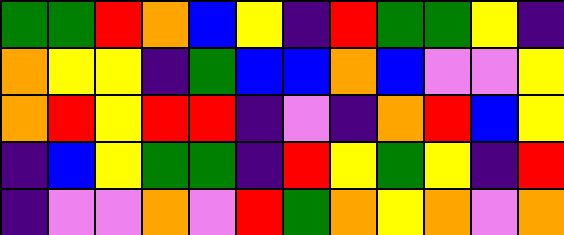[["green", "green", "red", "orange", "blue", "yellow", "indigo", "red", "green", "green", "yellow", "indigo"], ["orange", "yellow", "yellow", "indigo", "green", "blue", "blue", "orange", "blue", "violet", "violet", "yellow"], ["orange", "red", "yellow", "red", "red", "indigo", "violet", "indigo", "orange", "red", "blue", "yellow"], ["indigo", "blue", "yellow", "green", "green", "indigo", "red", "yellow", "green", "yellow", "indigo", "red"], ["indigo", "violet", "violet", "orange", "violet", "red", "green", "orange", "yellow", "orange", "violet", "orange"]]